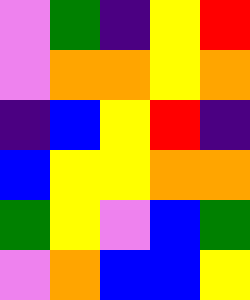[["violet", "green", "indigo", "yellow", "red"], ["violet", "orange", "orange", "yellow", "orange"], ["indigo", "blue", "yellow", "red", "indigo"], ["blue", "yellow", "yellow", "orange", "orange"], ["green", "yellow", "violet", "blue", "green"], ["violet", "orange", "blue", "blue", "yellow"]]